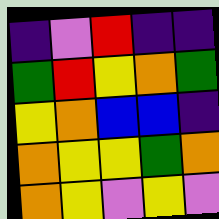[["indigo", "violet", "red", "indigo", "indigo"], ["green", "red", "yellow", "orange", "green"], ["yellow", "orange", "blue", "blue", "indigo"], ["orange", "yellow", "yellow", "green", "orange"], ["orange", "yellow", "violet", "yellow", "violet"]]